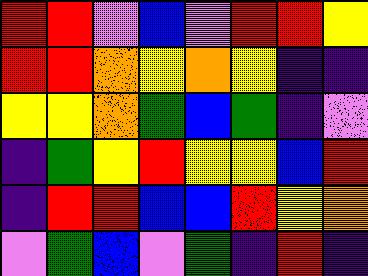[["red", "red", "violet", "blue", "violet", "red", "red", "yellow"], ["red", "red", "orange", "yellow", "orange", "yellow", "indigo", "indigo"], ["yellow", "yellow", "orange", "green", "blue", "green", "indigo", "violet"], ["indigo", "green", "yellow", "red", "yellow", "yellow", "blue", "red"], ["indigo", "red", "red", "blue", "blue", "red", "yellow", "orange"], ["violet", "green", "blue", "violet", "green", "indigo", "red", "indigo"]]